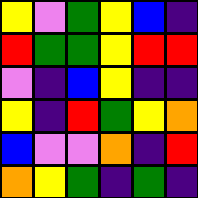[["yellow", "violet", "green", "yellow", "blue", "indigo"], ["red", "green", "green", "yellow", "red", "red"], ["violet", "indigo", "blue", "yellow", "indigo", "indigo"], ["yellow", "indigo", "red", "green", "yellow", "orange"], ["blue", "violet", "violet", "orange", "indigo", "red"], ["orange", "yellow", "green", "indigo", "green", "indigo"]]